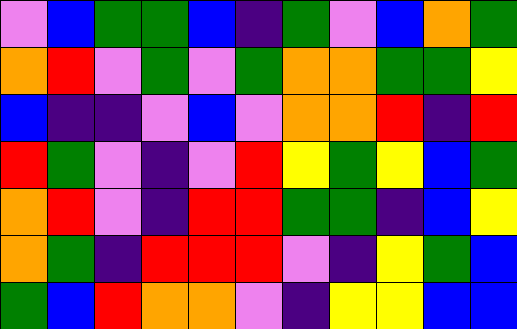[["violet", "blue", "green", "green", "blue", "indigo", "green", "violet", "blue", "orange", "green"], ["orange", "red", "violet", "green", "violet", "green", "orange", "orange", "green", "green", "yellow"], ["blue", "indigo", "indigo", "violet", "blue", "violet", "orange", "orange", "red", "indigo", "red"], ["red", "green", "violet", "indigo", "violet", "red", "yellow", "green", "yellow", "blue", "green"], ["orange", "red", "violet", "indigo", "red", "red", "green", "green", "indigo", "blue", "yellow"], ["orange", "green", "indigo", "red", "red", "red", "violet", "indigo", "yellow", "green", "blue"], ["green", "blue", "red", "orange", "orange", "violet", "indigo", "yellow", "yellow", "blue", "blue"]]